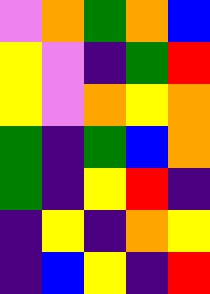[["violet", "orange", "green", "orange", "blue"], ["yellow", "violet", "indigo", "green", "red"], ["yellow", "violet", "orange", "yellow", "orange"], ["green", "indigo", "green", "blue", "orange"], ["green", "indigo", "yellow", "red", "indigo"], ["indigo", "yellow", "indigo", "orange", "yellow"], ["indigo", "blue", "yellow", "indigo", "red"]]